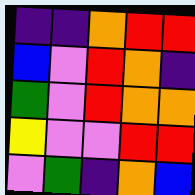[["indigo", "indigo", "orange", "red", "red"], ["blue", "violet", "red", "orange", "indigo"], ["green", "violet", "red", "orange", "orange"], ["yellow", "violet", "violet", "red", "red"], ["violet", "green", "indigo", "orange", "blue"]]